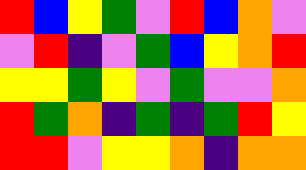[["red", "blue", "yellow", "green", "violet", "red", "blue", "orange", "violet"], ["violet", "red", "indigo", "violet", "green", "blue", "yellow", "orange", "red"], ["yellow", "yellow", "green", "yellow", "violet", "green", "violet", "violet", "orange"], ["red", "green", "orange", "indigo", "green", "indigo", "green", "red", "yellow"], ["red", "red", "violet", "yellow", "yellow", "orange", "indigo", "orange", "orange"]]